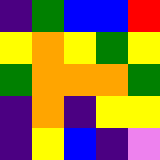[["indigo", "green", "blue", "blue", "red"], ["yellow", "orange", "yellow", "green", "yellow"], ["green", "orange", "orange", "orange", "green"], ["indigo", "orange", "indigo", "yellow", "yellow"], ["indigo", "yellow", "blue", "indigo", "violet"]]